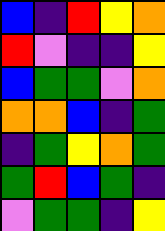[["blue", "indigo", "red", "yellow", "orange"], ["red", "violet", "indigo", "indigo", "yellow"], ["blue", "green", "green", "violet", "orange"], ["orange", "orange", "blue", "indigo", "green"], ["indigo", "green", "yellow", "orange", "green"], ["green", "red", "blue", "green", "indigo"], ["violet", "green", "green", "indigo", "yellow"]]